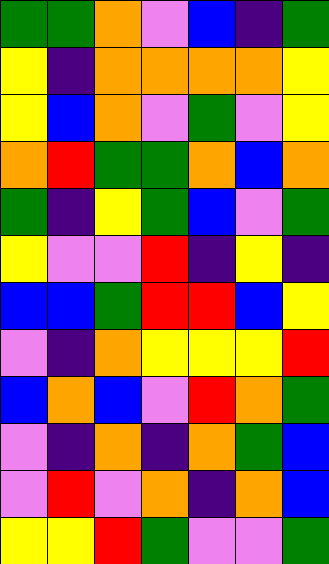[["green", "green", "orange", "violet", "blue", "indigo", "green"], ["yellow", "indigo", "orange", "orange", "orange", "orange", "yellow"], ["yellow", "blue", "orange", "violet", "green", "violet", "yellow"], ["orange", "red", "green", "green", "orange", "blue", "orange"], ["green", "indigo", "yellow", "green", "blue", "violet", "green"], ["yellow", "violet", "violet", "red", "indigo", "yellow", "indigo"], ["blue", "blue", "green", "red", "red", "blue", "yellow"], ["violet", "indigo", "orange", "yellow", "yellow", "yellow", "red"], ["blue", "orange", "blue", "violet", "red", "orange", "green"], ["violet", "indigo", "orange", "indigo", "orange", "green", "blue"], ["violet", "red", "violet", "orange", "indigo", "orange", "blue"], ["yellow", "yellow", "red", "green", "violet", "violet", "green"]]